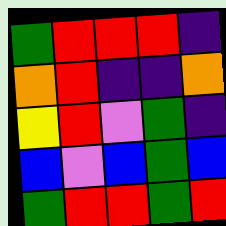[["green", "red", "red", "red", "indigo"], ["orange", "red", "indigo", "indigo", "orange"], ["yellow", "red", "violet", "green", "indigo"], ["blue", "violet", "blue", "green", "blue"], ["green", "red", "red", "green", "red"]]